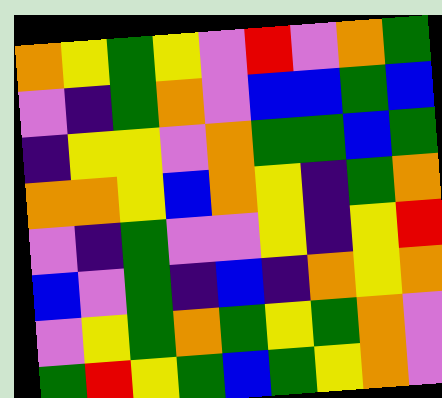[["orange", "yellow", "green", "yellow", "violet", "red", "violet", "orange", "green"], ["violet", "indigo", "green", "orange", "violet", "blue", "blue", "green", "blue"], ["indigo", "yellow", "yellow", "violet", "orange", "green", "green", "blue", "green"], ["orange", "orange", "yellow", "blue", "orange", "yellow", "indigo", "green", "orange"], ["violet", "indigo", "green", "violet", "violet", "yellow", "indigo", "yellow", "red"], ["blue", "violet", "green", "indigo", "blue", "indigo", "orange", "yellow", "orange"], ["violet", "yellow", "green", "orange", "green", "yellow", "green", "orange", "violet"], ["green", "red", "yellow", "green", "blue", "green", "yellow", "orange", "violet"]]